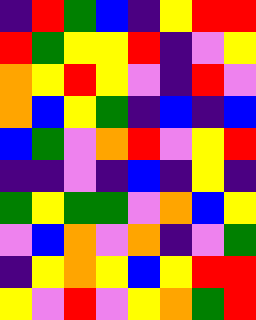[["indigo", "red", "green", "blue", "indigo", "yellow", "red", "red"], ["red", "green", "yellow", "yellow", "red", "indigo", "violet", "yellow"], ["orange", "yellow", "red", "yellow", "violet", "indigo", "red", "violet"], ["orange", "blue", "yellow", "green", "indigo", "blue", "indigo", "blue"], ["blue", "green", "violet", "orange", "red", "violet", "yellow", "red"], ["indigo", "indigo", "violet", "indigo", "blue", "indigo", "yellow", "indigo"], ["green", "yellow", "green", "green", "violet", "orange", "blue", "yellow"], ["violet", "blue", "orange", "violet", "orange", "indigo", "violet", "green"], ["indigo", "yellow", "orange", "yellow", "blue", "yellow", "red", "red"], ["yellow", "violet", "red", "violet", "yellow", "orange", "green", "red"]]